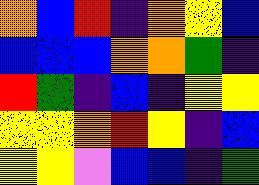[["orange", "blue", "red", "indigo", "orange", "yellow", "blue"], ["blue", "blue", "blue", "orange", "orange", "green", "indigo"], ["red", "green", "indigo", "blue", "indigo", "yellow", "yellow"], ["yellow", "yellow", "orange", "red", "yellow", "indigo", "blue"], ["yellow", "yellow", "violet", "blue", "blue", "indigo", "green"]]